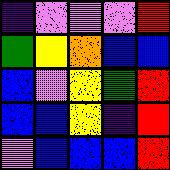[["indigo", "violet", "violet", "violet", "red"], ["green", "yellow", "orange", "blue", "blue"], ["blue", "violet", "yellow", "green", "red"], ["blue", "blue", "yellow", "indigo", "red"], ["violet", "blue", "blue", "blue", "red"]]